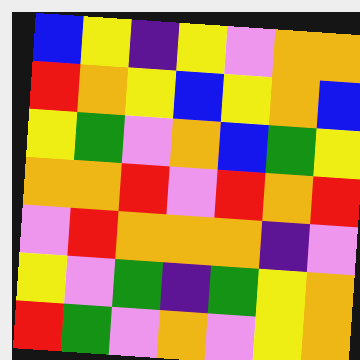[["blue", "yellow", "indigo", "yellow", "violet", "orange", "orange"], ["red", "orange", "yellow", "blue", "yellow", "orange", "blue"], ["yellow", "green", "violet", "orange", "blue", "green", "yellow"], ["orange", "orange", "red", "violet", "red", "orange", "red"], ["violet", "red", "orange", "orange", "orange", "indigo", "violet"], ["yellow", "violet", "green", "indigo", "green", "yellow", "orange"], ["red", "green", "violet", "orange", "violet", "yellow", "orange"]]